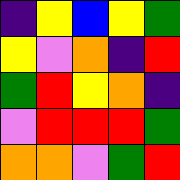[["indigo", "yellow", "blue", "yellow", "green"], ["yellow", "violet", "orange", "indigo", "red"], ["green", "red", "yellow", "orange", "indigo"], ["violet", "red", "red", "red", "green"], ["orange", "orange", "violet", "green", "red"]]